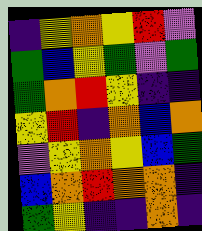[["indigo", "yellow", "orange", "yellow", "red", "violet"], ["green", "blue", "yellow", "green", "violet", "green"], ["green", "orange", "red", "yellow", "indigo", "indigo"], ["yellow", "red", "indigo", "orange", "blue", "orange"], ["violet", "yellow", "orange", "yellow", "blue", "green"], ["blue", "orange", "red", "orange", "orange", "indigo"], ["green", "yellow", "indigo", "indigo", "orange", "indigo"]]